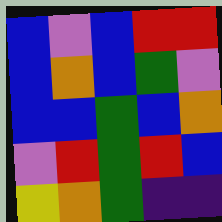[["blue", "violet", "blue", "red", "red"], ["blue", "orange", "blue", "green", "violet"], ["blue", "blue", "green", "blue", "orange"], ["violet", "red", "green", "red", "blue"], ["yellow", "orange", "green", "indigo", "indigo"]]